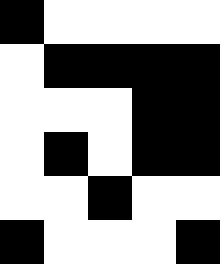[["black", "white", "white", "white", "white"], ["white", "black", "black", "black", "black"], ["white", "white", "white", "black", "black"], ["white", "black", "white", "black", "black"], ["white", "white", "black", "white", "white"], ["black", "white", "white", "white", "black"]]